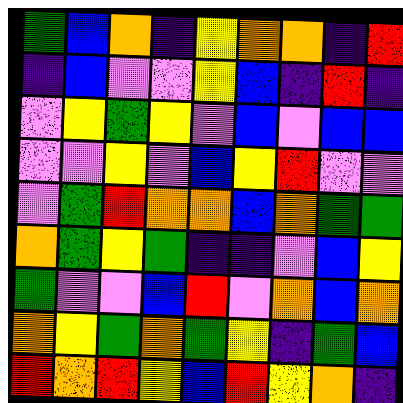[["green", "blue", "orange", "indigo", "yellow", "orange", "orange", "indigo", "red"], ["indigo", "blue", "violet", "violet", "yellow", "blue", "indigo", "red", "indigo"], ["violet", "yellow", "green", "yellow", "violet", "blue", "violet", "blue", "blue"], ["violet", "violet", "yellow", "violet", "blue", "yellow", "red", "violet", "violet"], ["violet", "green", "red", "orange", "orange", "blue", "orange", "green", "green"], ["orange", "green", "yellow", "green", "indigo", "indigo", "violet", "blue", "yellow"], ["green", "violet", "violet", "blue", "red", "violet", "orange", "blue", "orange"], ["orange", "yellow", "green", "orange", "green", "yellow", "indigo", "green", "blue"], ["red", "orange", "red", "yellow", "blue", "red", "yellow", "orange", "indigo"]]